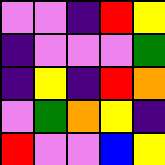[["violet", "violet", "indigo", "red", "yellow"], ["indigo", "violet", "violet", "violet", "green"], ["indigo", "yellow", "indigo", "red", "orange"], ["violet", "green", "orange", "yellow", "indigo"], ["red", "violet", "violet", "blue", "yellow"]]